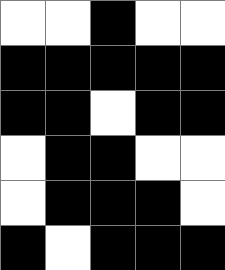[["white", "white", "black", "white", "white"], ["black", "black", "black", "black", "black"], ["black", "black", "white", "black", "black"], ["white", "black", "black", "white", "white"], ["white", "black", "black", "black", "white"], ["black", "white", "black", "black", "black"]]